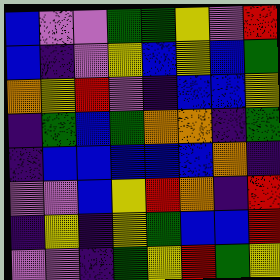[["blue", "violet", "violet", "green", "green", "yellow", "violet", "red"], ["blue", "indigo", "violet", "yellow", "blue", "yellow", "blue", "green"], ["orange", "yellow", "red", "violet", "indigo", "blue", "blue", "yellow"], ["indigo", "green", "blue", "green", "orange", "orange", "indigo", "green"], ["indigo", "blue", "blue", "blue", "blue", "blue", "orange", "indigo"], ["violet", "violet", "blue", "yellow", "red", "orange", "indigo", "red"], ["indigo", "yellow", "indigo", "yellow", "green", "blue", "blue", "red"], ["violet", "violet", "indigo", "green", "yellow", "red", "green", "yellow"]]